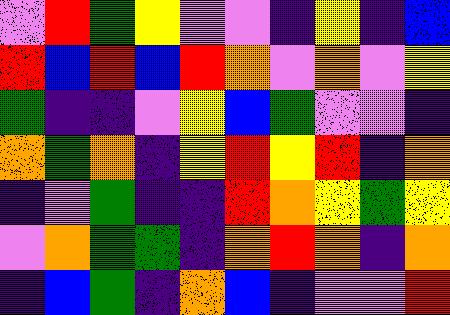[["violet", "red", "green", "yellow", "violet", "violet", "indigo", "yellow", "indigo", "blue"], ["red", "blue", "red", "blue", "red", "orange", "violet", "orange", "violet", "yellow"], ["green", "indigo", "indigo", "violet", "yellow", "blue", "green", "violet", "violet", "indigo"], ["orange", "green", "orange", "indigo", "yellow", "red", "yellow", "red", "indigo", "orange"], ["indigo", "violet", "green", "indigo", "indigo", "red", "orange", "yellow", "green", "yellow"], ["violet", "orange", "green", "green", "indigo", "orange", "red", "orange", "indigo", "orange"], ["indigo", "blue", "green", "indigo", "orange", "blue", "indigo", "violet", "violet", "red"]]